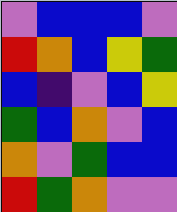[["violet", "blue", "blue", "blue", "violet"], ["red", "orange", "blue", "yellow", "green"], ["blue", "indigo", "violet", "blue", "yellow"], ["green", "blue", "orange", "violet", "blue"], ["orange", "violet", "green", "blue", "blue"], ["red", "green", "orange", "violet", "violet"]]